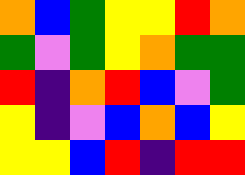[["orange", "blue", "green", "yellow", "yellow", "red", "orange"], ["green", "violet", "green", "yellow", "orange", "green", "green"], ["red", "indigo", "orange", "red", "blue", "violet", "green"], ["yellow", "indigo", "violet", "blue", "orange", "blue", "yellow"], ["yellow", "yellow", "blue", "red", "indigo", "red", "red"]]